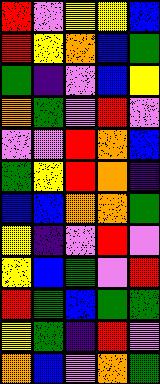[["red", "violet", "yellow", "yellow", "blue"], ["red", "yellow", "orange", "blue", "green"], ["green", "indigo", "violet", "blue", "yellow"], ["orange", "green", "violet", "red", "violet"], ["violet", "violet", "red", "orange", "blue"], ["green", "yellow", "red", "orange", "indigo"], ["blue", "blue", "orange", "orange", "green"], ["yellow", "indigo", "violet", "red", "violet"], ["yellow", "blue", "green", "violet", "red"], ["red", "green", "blue", "green", "green"], ["yellow", "green", "indigo", "red", "violet"], ["orange", "blue", "violet", "orange", "green"]]